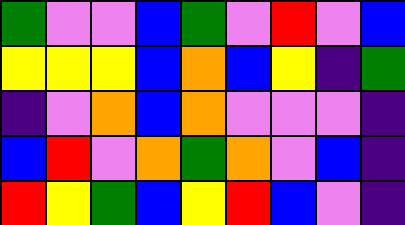[["green", "violet", "violet", "blue", "green", "violet", "red", "violet", "blue"], ["yellow", "yellow", "yellow", "blue", "orange", "blue", "yellow", "indigo", "green"], ["indigo", "violet", "orange", "blue", "orange", "violet", "violet", "violet", "indigo"], ["blue", "red", "violet", "orange", "green", "orange", "violet", "blue", "indigo"], ["red", "yellow", "green", "blue", "yellow", "red", "blue", "violet", "indigo"]]